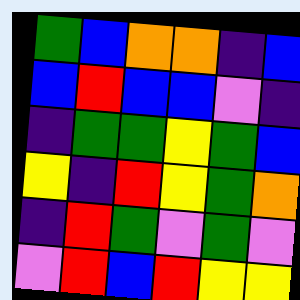[["green", "blue", "orange", "orange", "indigo", "blue"], ["blue", "red", "blue", "blue", "violet", "indigo"], ["indigo", "green", "green", "yellow", "green", "blue"], ["yellow", "indigo", "red", "yellow", "green", "orange"], ["indigo", "red", "green", "violet", "green", "violet"], ["violet", "red", "blue", "red", "yellow", "yellow"]]